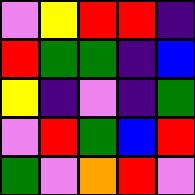[["violet", "yellow", "red", "red", "indigo"], ["red", "green", "green", "indigo", "blue"], ["yellow", "indigo", "violet", "indigo", "green"], ["violet", "red", "green", "blue", "red"], ["green", "violet", "orange", "red", "violet"]]